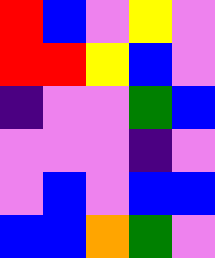[["red", "blue", "violet", "yellow", "violet"], ["red", "red", "yellow", "blue", "violet"], ["indigo", "violet", "violet", "green", "blue"], ["violet", "violet", "violet", "indigo", "violet"], ["violet", "blue", "violet", "blue", "blue"], ["blue", "blue", "orange", "green", "violet"]]